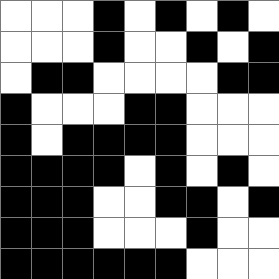[["white", "white", "white", "black", "white", "black", "white", "black", "white"], ["white", "white", "white", "black", "white", "white", "black", "white", "black"], ["white", "black", "black", "white", "white", "white", "white", "black", "black"], ["black", "white", "white", "white", "black", "black", "white", "white", "white"], ["black", "white", "black", "black", "black", "black", "white", "white", "white"], ["black", "black", "black", "black", "white", "black", "white", "black", "white"], ["black", "black", "black", "white", "white", "black", "black", "white", "black"], ["black", "black", "black", "white", "white", "white", "black", "white", "white"], ["black", "black", "black", "black", "black", "black", "white", "white", "white"]]